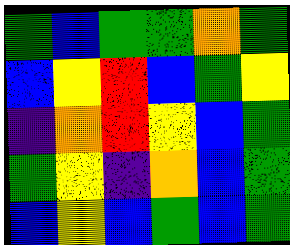[["green", "blue", "green", "green", "orange", "green"], ["blue", "yellow", "red", "blue", "green", "yellow"], ["indigo", "orange", "red", "yellow", "blue", "green"], ["green", "yellow", "indigo", "orange", "blue", "green"], ["blue", "yellow", "blue", "green", "blue", "green"]]